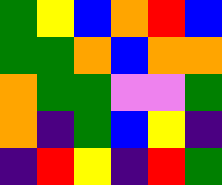[["green", "yellow", "blue", "orange", "red", "blue"], ["green", "green", "orange", "blue", "orange", "orange"], ["orange", "green", "green", "violet", "violet", "green"], ["orange", "indigo", "green", "blue", "yellow", "indigo"], ["indigo", "red", "yellow", "indigo", "red", "green"]]